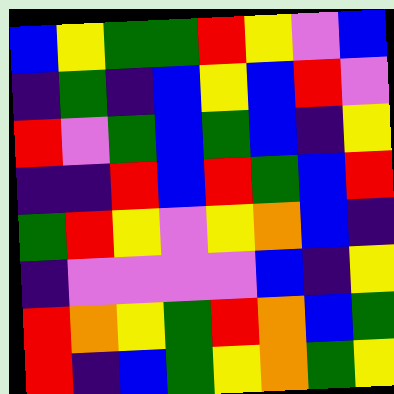[["blue", "yellow", "green", "green", "red", "yellow", "violet", "blue"], ["indigo", "green", "indigo", "blue", "yellow", "blue", "red", "violet"], ["red", "violet", "green", "blue", "green", "blue", "indigo", "yellow"], ["indigo", "indigo", "red", "blue", "red", "green", "blue", "red"], ["green", "red", "yellow", "violet", "yellow", "orange", "blue", "indigo"], ["indigo", "violet", "violet", "violet", "violet", "blue", "indigo", "yellow"], ["red", "orange", "yellow", "green", "red", "orange", "blue", "green"], ["red", "indigo", "blue", "green", "yellow", "orange", "green", "yellow"]]